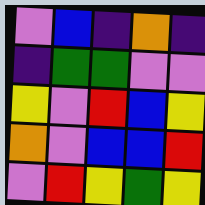[["violet", "blue", "indigo", "orange", "indigo"], ["indigo", "green", "green", "violet", "violet"], ["yellow", "violet", "red", "blue", "yellow"], ["orange", "violet", "blue", "blue", "red"], ["violet", "red", "yellow", "green", "yellow"]]